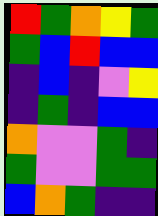[["red", "green", "orange", "yellow", "green"], ["green", "blue", "red", "blue", "blue"], ["indigo", "blue", "indigo", "violet", "yellow"], ["indigo", "green", "indigo", "blue", "blue"], ["orange", "violet", "violet", "green", "indigo"], ["green", "violet", "violet", "green", "green"], ["blue", "orange", "green", "indigo", "indigo"]]